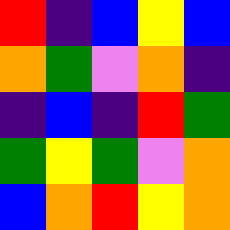[["red", "indigo", "blue", "yellow", "blue"], ["orange", "green", "violet", "orange", "indigo"], ["indigo", "blue", "indigo", "red", "green"], ["green", "yellow", "green", "violet", "orange"], ["blue", "orange", "red", "yellow", "orange"]]